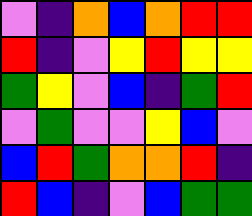[["violet", "indigo", "orange", "blue", "orange", "red", "red"], ["red", "indigo", "violet", "yellow", "red", "yellow", "yellow"], ["green", "yellow", "violet", "blue", "indigo", "green", "red"], ["violet", "green", "violet", "violet", "yellow", "blue", "violet"], ["blue", "red", "green", "orange", "orange", "red", "indigo"], ["red", "blue", "indigo", "violet", "blue", "green", "green"]]